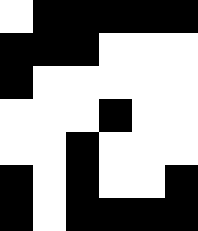[["white", "black", "black", "black", "black", "black"], ["black", "black", "black", "white", "white", "white"], ["black", "white", "white", "white", "white", "white"], ["white", "white", "white", "black", "white", "white"], ["white", "white", "black", "white", "white", "white"], ["black", "white", "black", "white", "white", "black"], ["black", "white", "black", "black", "black", "black"]]